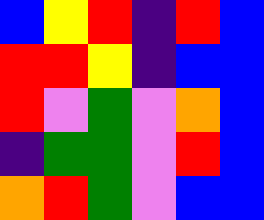[["blue", "yellow", "red", "indigo", "red", "blue"], ["red", "red", "yellow", "indigo", "blue", "blue"], ["red", "violet", "green", "violet", "orange", "blue"], ["indigo", "green", "green", "violet", "red", "blue"], ["orange", "red", "green", "violet", "blue", "blue"]]